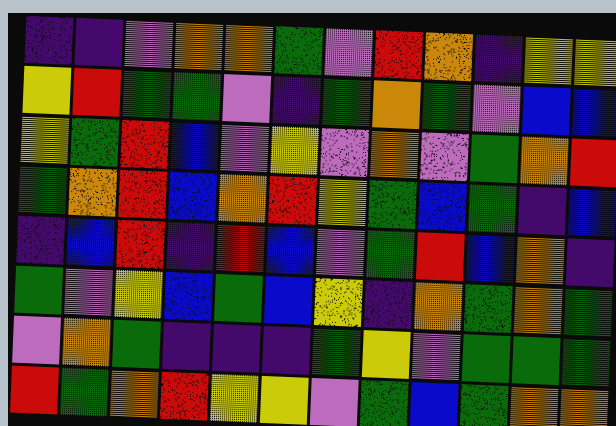[["indigo", "indigo", "violet", "orange", "orange", "green", "violet", "red", "orange", "indigo", "yellow", "yellow"], ["yellow", "red", "green", "green", "violet", "indigo", "green", "orange", "green", "violet", "blue", "blue"], ["yellow", "green", "red", "blue", "violet", "yellow", "violet", "orange", "violet", "green", "orange", "red"], ["green", "orange", "red", "blue", "orange", "red", "yellow", "green", "blue", "green", "indigo", "blue"], ["indigo", "blue", "red", "indigo", "red", "blue", "violet", "green", "red", "blue", "orange", "indigo"], ["green", "violet", "yellow", "blue", "green", "blue", "yellow", "indigo", "orange", "green", "orange", "green"], ["violet", "orange", "green", "indigo", "indigo", "indigo", "green", "yellow", "violet", "green", "green", "green"], ["red", "green", "orange", "red", "yellow", "yellow", "violet", "green", "blue", "green", "orange", "orange"]]